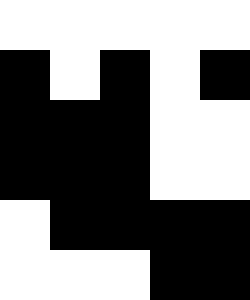[["white", "white", "white", "white", "white"], ["black", "white", "black", "white", "black"], ["black", "black", "black", "white", "white"], ["black", "black", "black", "white", "white"], ["white", "black", "black", "black", "black"], ["white", "white", "white", "black", "black"]]